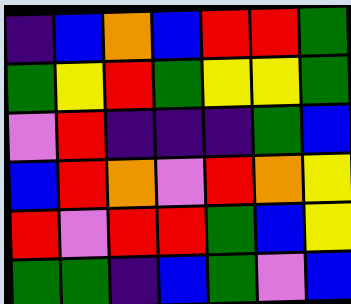[["indigo", "blue", "orange", "blue", "red", "red", "green"], ["green", "yellow", "red", "green", "yellow", "yellow", "green"], ["violet", "red", "indigo", "indigo", "indigo", "green", "blue"], ["blue", "red", "orange", "violet", "red", "orange", "yellow"], ["red", "violet", "red", "red", "green", "blue", "yellow"], ["green", "green", "indigo", "blue", "green", "violet", "blue"]]